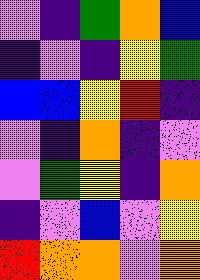[["violet", "indigo", "green", "orange", "blue"], ["indigo", "violet", "indigo", "yellow", "green"], ["blue", "blue", "yellow", "red", "indigo"], ["violet", "indigo", "orange", "indigo", "violet"], ["violet", "green", "yellow", "indigo", "orange"], ["indigo", "violet", "blue", "violet", "yellow"], ["red", "orange", "orange", "violet", "orange"]]